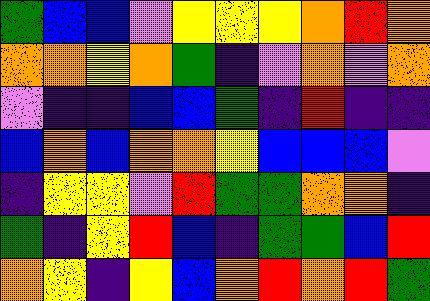[["green", "blue", "blue", "violet", "yellow", "yellow", "yellow", "orange", "red", "orange"], ["orange", "orange", "yellow", "orange", "green", "indigo", "violet", "orange", "violet", "orange"], ["violet", "indigo", "indigo", "blue", "blue", "green", "indigo", "red", "indigo", "indigo"], ["blue", "orange", "blue", "orange", "orange", "yellow", "blue", "blue", "blue", "violet"], ["indigo", "yellow", "yellow", "violet", "red", "green", "green", "orange", "orange", "indigo"], ["green", "indigo", "yellow", "red", "blue", "indigo", "green", "green", "blue", "red"], ["orange", "yellow", "indigo", "yellow", "blue", "orange", "red", "orange", "red", "green"]]